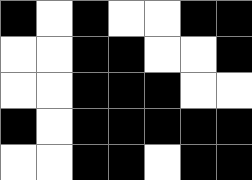[["black", "white", "black", "white", "white", "black", "black"], ["white", "white", "black", "black", "white", "white", "black"], ["white", "white", "black", "black", "black", "white", "white"], ["black", "white", "black", "black", "black", "black", "black"], ["white", "white", "black", "black", "white", "black", "black"]]